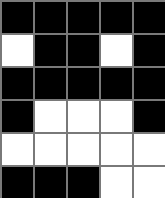[["black", "black", "black", "black", "black"], ["white", "black", "black", "white", "black"], ["black", "black", "black", "black", "black"], ["black", "white", "white", "white", "black"], ["white", "white", "white", "white", "white"], ["black", "black", "black", "white", "white"]]